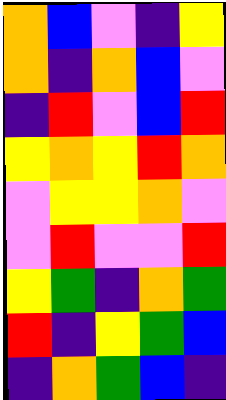[["orange", "blue", "violet", "indigo", "yellow"], ["orange", "indigo", "orange", "blue", "violet"], ["indigo", "red", "violet", "blue", "red"], ["yellow", "orange", "yellow", "red", "orange"], ["violet", "yellow", "yellow", "orange", "violet"], ["violet", "red", "violet", "violet", "red"], ["yellow", "green", "indigo", "orange", "green"], ["red", "indigo", "yellow", "green", "blue"], ["indigo", "orange", "green", "blue", "indigo"]]